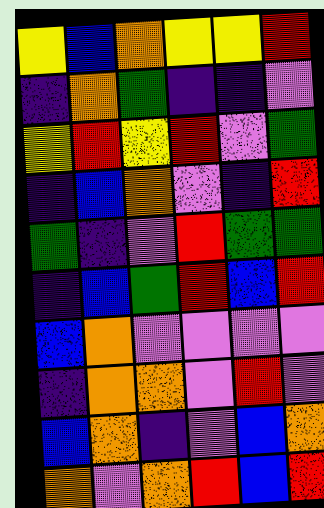[["yellow", "blue", "orange", "yellow", "yellow", "red"], ["indigo", "orange", "green", "indigo", "indigo", "violet"], ["yellow", "red", "yellow", "red", "violet", "green"], ["indigo", "blue", "orange", "violet", "indigo", "red"], ["green", "indigo", "violet", "red", "green", "green"], ["indigo", "blue", "green", "red", "blue", "red"], ["blue", "orange", "violet", "violet", "violet", "violet"], ["indigo", "orange", "orange", "violet", "red", "violet"], ["blue", "orange", "indigo", "violet", "blue", "orange"], ["orange", "violet", "orange", "red", "blue", "red"]]